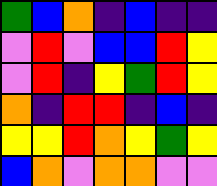[["green", "blue", "orange", "indigo", "blue", "indigo", "indigo"], ["violet", "red", "violet", "blue", "blue", "red", "yellow"], ["violet", "red", "indigo", "yellow", "green", "red", "yellow"], ["orange", "indigo", "red", "red", "indigo", "blue", "indigo"], ["yellow", "yellow", "red", "orange", "yellow", "green", "yellow"], ["blue", "orange", "violet", "orange", "orange", "violet", "violet"]]